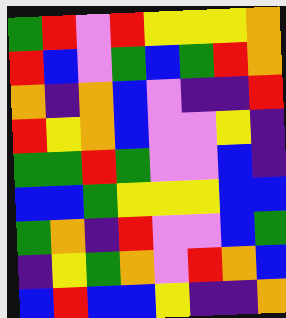[["green", "red", "violet", "red", "yellow", "yellow", "yellow", "orange"], ["red", "blue", "violet", "green", "blue", "green", "red", "orange"], ["orange", "indigo", "orange", "blue", "violet", "indigo", "indigo", "red"], ["red", "yellow", "orange", "blue", "violet", "violet", "yellow", "indigo"], ["green", "green", "red", "green", "violet", "violet", "blue", "indigo"], ["blue", "blue", "green", "yellow", "yellow", "yellow", "blue", "blue"], ["green", "orange", "indigo", "red", "violet", "violet", "blue", "green"], ["indigo", "yellow", "green", "orange", "violet", "red", "orange", "blue"], ["blue", "red", "blue", "blue", "yellow", "indigo", "indigo", "orange"]]